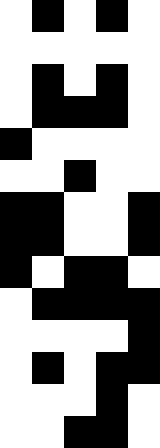[["white", "black", "white", "black", "white"], ["white", "white", "white", "white", "white"], ["white", "black", "white", "black", "white"], ["white", "black", "black", "black", "white"], ["black", "white", "white", "white", "white"], ["white", "white", "black", "white", "white"], ["black", "black", "white", "white", "black"], ["black", "black", "white", "white", "black"], ["black", "white", "black", "black", "white"], ["white", "black", "black", "black", "black"], ["white", "white", "white", "white", "black"], ["white", "black", "white", "black", "black"], ["white", "white", "white", "black", "white"], ["white", "white", "black", "black", "white"]]